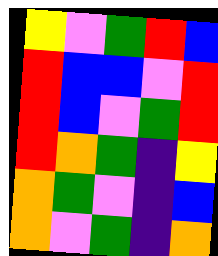[["yellow", "violet", "green", "red", "blue"], ["red", "blue", "blue", "violet", "red"], ["red", "blue", "violet", "green", "red"], ["red", "orange", "green", "indigo", "yellow"], ["orange", "green", "violet", "indigo", "blue"], ["orange", "violet", "green", "indigo", "orange"]]